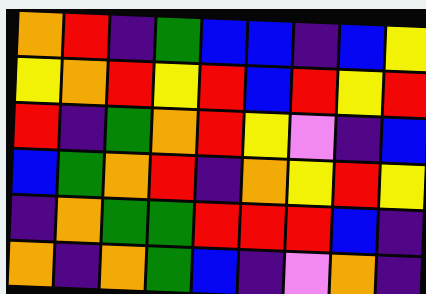[["orange", "red", "indigo", "green", "blue", "blue", "indigo", "blue", "yellow"], ["yellow", "orange", "red", "yellow", "red", "blue", "red", "yellow", "red"], ["red", "indigo", "green", "orange", "red", "yellow", "violet", "indigo", "blue"], ["blue", "green", "orange", "red", "indigo", "orange", "yellow", "red", "yellow"], ["indigo", "orange", "green", "green", "red", "red", "red", "blue", "indigo"], ["orange", "indigo", "orange", "green", "blue", "indigo", "violet", "orange", "indigo"]]